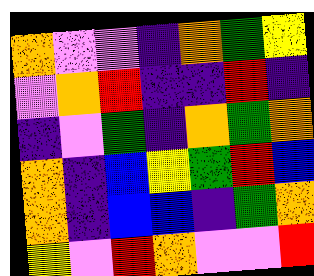[["orange", "violet", "violet", "indigo", "orange", "green", "yellow"], ["violet", "orange", "red", "indigo", "indigo", "red", "indigo"], ["indigo", "violet", "green", "indigo", "orange", "green", "orange"], ["orange", "indigo", "blue", "yellow", "green", "red", "blue"], ["orange", "indigo", "blue", "blue", "indigo", "green", "orange"], ["yellow", "violet", "red", "orange", "violet", "violet", "red"]]